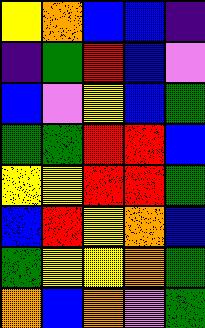[["yellow", "orange", "blue", "blue", "indigo"], ["indigo", "green", "red", "blue", "violet"], ["blue", "violet", "yellow", "blue", "green"], ["green", "green", "red", "red", "blue"], ["yellow", "yellow", "red", "red", "green"], ["blue", "red", "yellow", "orange", "blue"], ["green", "yellow", "yellow", "orange", "green"], ["orange", "blue", "orange", "violet", "green"]]